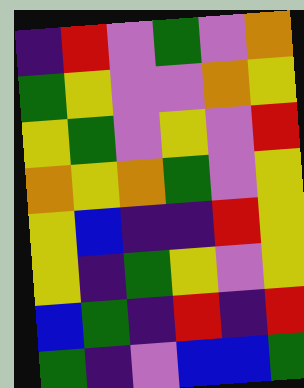[["indigo", "red", "violet", "green", "violet", "orange"], ["green", "yellow", "violet", "violet", "orange", "yellow"], ["yellow", "green", "violet", "yellow", "violet", "red"], ["orange", "yellow", "orange", "green", "violet", "yellow"], ["yellow", "blue", "indigo", "indigo", "red", "yellow"], ["yellow", "indigo", "green", "yellow", "violet", "yellow"], ["blue", "green", "indigo", "red", "indigo", "red"], ["green", "indigo", "violet", "blue", "blue", "green"]]